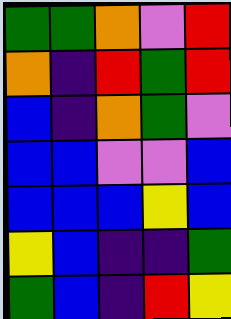[["green", "green", "orange", "violet", "red"], ["orange", "indigo", "red", "green", "red"], ["blue", "indigo", "orange", "green", "violet"], ["blue", "blue", "violet", "violet", "blue"], ["blue", "blue", "blue", "yellow", "blue"], ["yellow", "blue", "indigo", "indigo", "green"], ["green", "blue", "indigo", "red", "yellow"]]